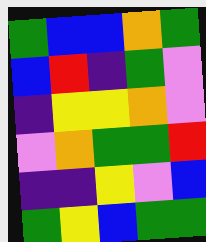[["green", "blue", "blue", "orange", "green"], ["blue", "red", "indigo", "green", "violet"], ["indigo", "yellow", "yellow", "orange", "violet"], ["violet", "orange", "green", "green", "red"], ["indigo", "indigo", "yellow", "violet", "blue"], ["green", "yellow", "blue", "green", "green"]]